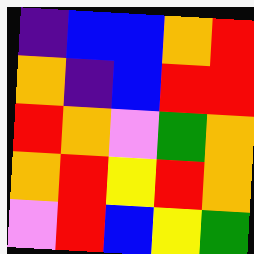[["indigo", "blue", "blue", "orange", "red"], ["orange", "indigo", "blue", "red", "red"], ["red", "orange", "violet", "green", "orange"], ["orange", "red", "yellow", "red", "orange"], ["violet", "red", "blue", "yellow", "green"]]